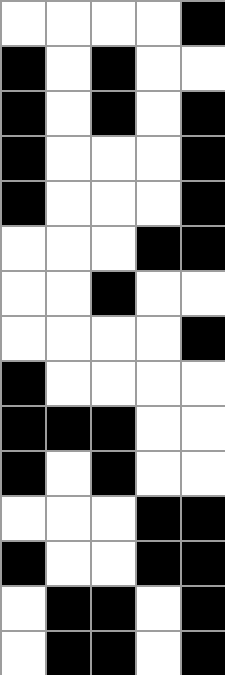[["white", "white", "white", "white", "black"], ["black", "white", "black", "white", "white"], ["black", "white", "black", "white", "black"], ["black", "white", "white", "white", "black"], ["black", "white", "white", "white", "black"], ["white", "white", "white", "black", "black"], ["white", "white", "black", "white", "white"], ["white", "white", "white", "white", "black"], ["black", "white", "white", "white", "white"], ["black", "black", "black", "white", "white"], ["black", "white", "black", "white", "white"], ["white", "white", "white", "black", "black"], ["black", "white", "white", "black", "black"], ["white", "black", "black", "white", "black"], ["white", "black", "black", "white", "black"]]